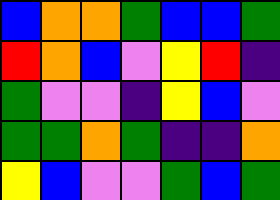[["blue", "orange", "orange", "green", "blue", "blue", "green"], ["red", "orange", "blue", "violet", "yellow", "red", "indigo"], ["green", "violet", "violet", "indigo", "yellow", "blue", "violet"], ["green", "green", "orange", "green", "indigo", "indigo", "orange"], ["yellow", "blue", "violet", "violet", "green", "blue", "green"]]